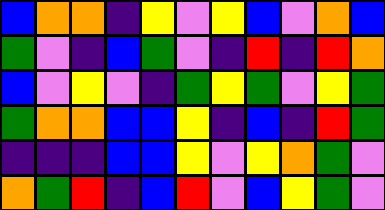[["blue", "orange", "orange", "indigo", "yellow", "violet", "yellow", "blue", "violet", "orange", "blue"], ["green", "violet", "indigo", "blue", "green", "violet", "indigo", "red", "indigo", "red", "orange"], ["blue", "violet", "yellow", "violet", "indigo", "green", "yellow", "green", "violet", "yellow", "green"], ["green", "orange", "orange", "blue", "blue", "yellow", "indigo", "blue", "indigo", "red", "green"], ["indigo", "indigo", "indigo", "blue", "blue", "yellow", "violet", "yellow", "orange", "green", "violet"], ["orange", "green", "red", "indigo", "blue", "red", "violet", "blue", "yellow", "green", "violet"]]